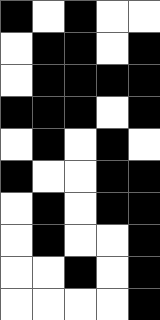[["black", "white", "black", "white", "white"], ["white", "black", "black", "white", "black"], ["white", "black", "black", "black", "black"], ["black", "black", "black", "white", "black"], ["white", "black", "white", "black", "white"], ["black", "white", "white", "black", "black"], ["white", "black", "white", "black", "black"], ["white", "black", "white", "white", "black"], ["white", "white", "black", "white", "black"], ["white", "white", "white", "white", "black"]]